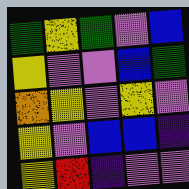[["green", "yellow", "green", "violet", "blue"], ["yellow", "violet", "violet", "blue", "green"], ["orange", "yellow", "violet", "yellow", "violet"], ["yellow", "violet", "blue", "blue", "indigo"], ["yellow", "red", "indigo", "violet", "violet"]]